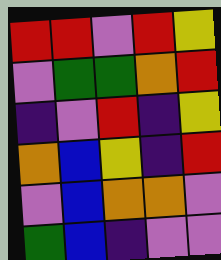[["red", "red", "violet", "red", "yellow"], ["violet", "green", "green", "orange", "red"], ["indigo", "violet", "red", "indigo", "yellow"], ["orange", "blue", "yellow", "indigo", "red"], ["violet", "blue", "orange", "orange", "violet"], ["green", "blue", "indigo", "violet", "violet"]]